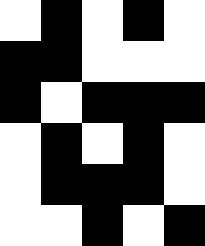[["white", "black", "white", "black", "white"], ["black", "black", "white", "white", "white"], ["black", "white", "black", "black", "black"], ["white", "black", "white", "black", "white"], ["white", "black", "black", "black", "white"], ["white", "white", "black", "white", "black"]]